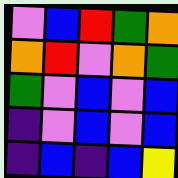[["violet", "blue", "red", "green", "orange"], ["orange", "red", "violet", "orange", "green"], ["green", "violet", "blue", "violet", "blue"], ["indigo", "violet", "blue", "violet", "blue"], ["indigo", "blue", "indigo", "blue", "yellow"]]